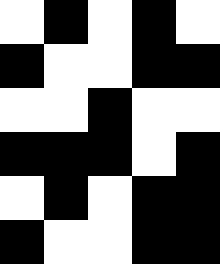[["white", "black", "white", "black", "white"], ["black", "white", "white", "black", "black"], ["white", "white", "black", "white", "white"], ["black", "black", "black", "white", "black"], ["white", "black", "white", "black", "black"], ["black", "white", "white", "black", "black"]]